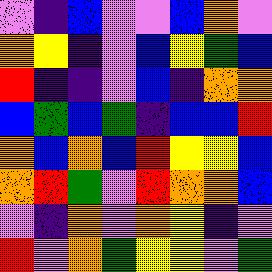[["violet", "indigo", "blue", "violet", "violet", "blue", "orange", "violet"], ["orange", "yellow", "indigo", "violet", "blue", "yellow", "green", "blue"], ["red", "indigo", "indigo", "violet", "blue", "indigo", "orange", "orange"], ["blue", "green", "blue", "green", "indigo", "blue", "blue", "red"], ["orange", "blue", "orange", "blue", "red", "yellow", "yellow", "blue"], ["orange", "red", "green", "violet", "red", "orange", "orange", "blue"], ["violet", "indigo", "orange", "violet", "orange", "yellow", "indigo", "violet"], ["red", "violet", "orange", "green", "yellow", "yellow", "violet", "green"]]